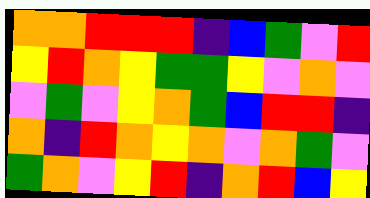[["orange", "orange", "red", "red", "red", "indigo", "blue", "green", "violet", "red"], ["yellow", "red", "orange", "yellow", "green", "green", "yellow", "violet", "orange", "violet"], ["violet", "green", "violet", "yellow", "orange", "green", "blue", "red", "red", "indigo"], ["orange", "indigo", "red", "orange", "yellow", "orange", "violet", "orange", "green", "violet"], ["green", "orange", "violet", "yellow", "red", "indigo", "orange", "red", "blue", "yellow"]]